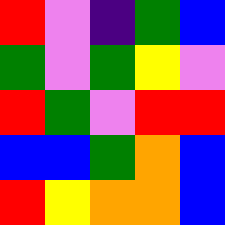[["red", "violet", "indigo", "green", "blue"], ["green", "violet", "green", "yellow", "violet"], ["red", "green", "violet", "red", "red"], ["blue", "blue", "green", "orange", "blue"], ["red", "yellow", "orange", "orange", "blue"]]